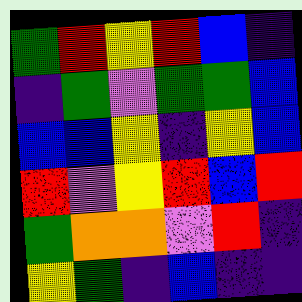[["green", "red", "yellow", "red", "blue", "indigo"], ["indigo", "green", "violet", "green", "green", "blue"], ["blue", "blue", "yellow", "indigo", "yellow", "blue"], ["red", "violet", "yellow", "red", "blue", "red"], ["green", "orange", "orange", "violet", "red", "indigo"], ["yellow", "green", "indigo", "blue", "indigo", "indigo"]]